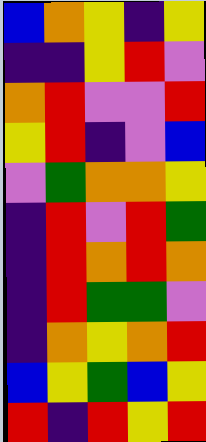[["blue", "orange", "yellow", "indigo", "yellow"], ["indigo", "indigo", "yellow", "red", "violet"], ["orange", "red", "violet", "violet", "red"], ["yellow", "red", "indigo", "violet", "blue"], ["violet", "green", "orange", "orange", "yellow"], ["indigo", "red", "violet", "red", "green"], ["indigo", "red", "orange", "red", "orange"], ["indigo", "red", "green", "green", "violet"], ["indigo", "orange", "yellow", "orange", "red"], ["blue", "yellow", "green", "blue", "yellow"], ["red", "indigo", "red", "yellow", "red"]]